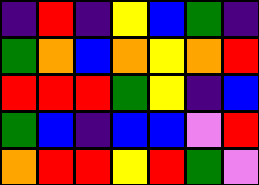[["indigo", "red", "indigo", "yellow", "blue", "green", "indigo"], ["green", "orange", "blue", "orange", "yellow", "orange", "red"], ["red", "red", "red", "green", "yellow", "indigo", "blue"], ["green", "blue", "indigo", "blue", "blue", "violet", "red"], ["orange", "red", "red", "yellow", "red", "green", "violet"]]